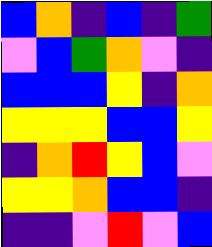[["blue", "orange", "indigo", "blue", "indigo", "green"], ["violet", "blue", "green", "orange", "violet", "indigo"], ["blue", "blue", "blue", "yellow", "indigo", "orange"], ["yellow", "yellow", "yellow", "blue", "blue", "yellow"], ["indigo", "orange", "red", "yellow", "blue", "violet"], ["yellow", "yellow", "orange", "blue", "blue", "indigo"], ["indigo", "indigo", "violet", "red", "violet", "blue"]]